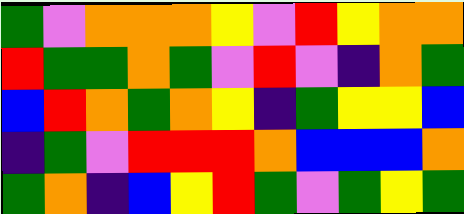[["green", "violet", "orange", "orange", "orange", "yellow", "violet", "red", "yellow", "orange", "orange"], ["red", "green", "green", "orange", "green", "violet", "red", "violet", "indigo", "orange", "green"], ["blue", "red", "orange", "green", "orange", "yellow", "indigo", "green", "yellow", "yellow", "blue"], ["indigo", "green", "violet", "red", "red", "red", "orange", "blue", "blue", "blue", "orange"], ["green", "orange", "indigo", "blue", "yellow", "red", "green", "violet", "green", "yellow", "green"]]